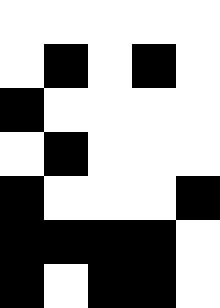[["white", "white", "white", "white", "white"], ["white", "black", "white", "black", "white"], ["black", "white", "white", "white", "white"], ["white", "black", "white", "white", "white"], ["black", "white", "white", "white", "black"], ["black", "black", "black", "black", "white"], ["black", "white", "black", "black", "white"]]